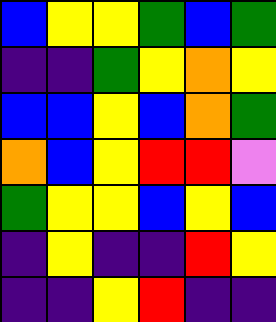[["blue", "yellow", "yellow", "green", "blue", "green"], ["indigo", "indigo", "green", "yellow", "orange", "yellow"], ["blue", "blue", "yellow", "blue", "orange", "green"], ["orange", "blue", "yellow", "red", "red", "violet"], ["green", "yellow", "yellow", "blue", "yellow", "blue"], ["indigo", "yellow", "indigo", "indigo", "red", "yellow"], ["indigo", "indigo", "yellow", "red", "indigo", "indigo"]]